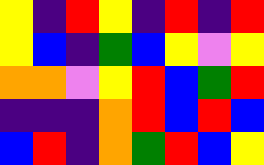[["yellow", "indigo", "red", "yellow", "indigo", "red", "indigo", "red"], ["yellow", "blue", "indigo", "green", "blue", "yellow", "violet", "yellow"], ["orange", "orange", "violet", "yellow", "red", "blue", "green", "red"], ["indigo", "indigo", "indigo", "orange", "red", "blue", "red", "blue"], ["blue", "red", "indigo", "orange", "green", "red", "blue", "yellow"]]